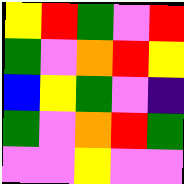[["yellow", "red", "green", "violet", "red"], ["green", "violet", "orange", "red", "yellow"], ["blue", "yellow", "green", "violet", "indigo"], ["green", "violet", "orange", "red", "green"], ["violet", "violet", "yellow", "violet", "violet"]]